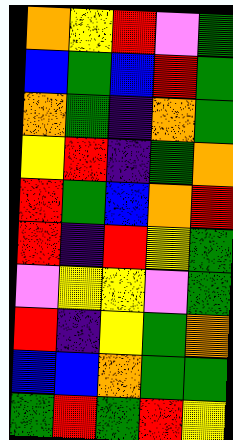[["orange", "yellow", "red", "violet", "green"], ["blue", "green", "blue", "red", "green"], ["orange", "green", "indigo", "orange", "green"], ["yellow", "red", "indigo", "green", "orange"], ["red", "green", "blue", "orange", "red"], ["red", "indigo", "red", "yellow", "green"], ["violet", "yellow", "yellow", "violet", "green"], ["red", "indigo", "yellow", "green", "orange"], ["blue", "blue", "orange", "green", "green"], ["green", "red", "green", "red", "yellow"]]